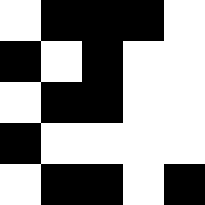[["white", "black", "black", "black", "white"], ["black", "white", "black", "white", "white"], ["white", "black", "black", "white", "white"], ["black", "white", "white", "white", "white"], ["white", "black", "black", "white", "black"]]